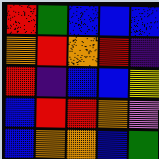[["red", "green", "blue", "blue", "blue"], ["orange", "red", "orange", "red", "indigo"], ["red", "indigo", "blue", "blue", "yellow"], ["blue", "red", "red", "orange", "violet"], ["blue", "orange", "orange", "blue", "green"]]